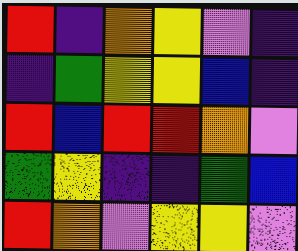[["red", "indigo", "orange", "yellow", "violet", "indigo"], ["indigo", "green", "yellow", "yellow", "blue", "indigo"], ["red", "blue", "red", "red", "orange", "violet"], ["green", "yellow", "indigo", "indigo", "green", "blue"], ["red", "orange", "violet", "yellow", "yellow", "violet"]]